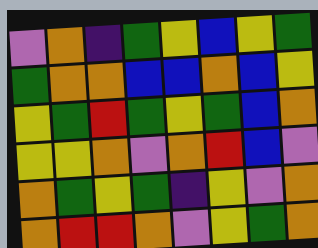[["violet", "orange", "indigo", "green", "yellow", "blue", "yellow", "green"], ["green", "orange", "orange", "blue", "blue", "orange", "blue", "yellow"], ["yellow", "green", "red", "green", "yellow", "green", "blue", "orange"], ["yellow", "yellow", "orange", "violet", "orange", "red", "blue", "violet"], ["orange", "green", "yellow", "green", "indigo", "yellow", "violet", "orange"], ["orange", "red", "red", "orange", "violet", "yellow", "green", "orange"]]